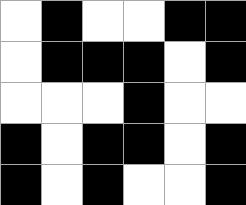[["white", "black", "white", "white", "black", "black"], ["white", "black", "black", "black", "white", "black"], ["white", "white", "white", "black", "white", "white"], ["black", "white", "black", "black", "white", "black"], ["black", "white", "black", "white", "white", "black"]]